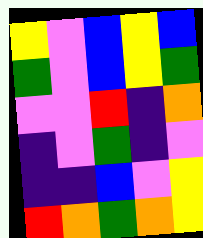[["yellow", "violet", "blue", "yellow", "blue"], ["green", "violet", "blue", "yellow", "green"], ["violet", "violet", "red", "indigo", "orange"], ["indigo", "violet", "green", "indigo", "violet"], ["indigo", "indigo", "blue", "violet", "yellow"], ["red", "orange", "green", "orange", "yellow"]]